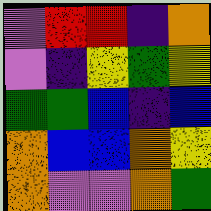[["violet", "red", "red", "indigo", "orange"], ["violet", "indigo", "yellow", "green", "yellow"], ["green", "green", "blue", "indigo", "blue"], ["orange", "blue", "blue", "orange", "yellow"], ["orange", "violet", "violet", "orange", "green"]]